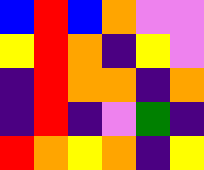[["blue", "red", "blue", "orange", "violet", "violet"], ["yellow", "red", "orange", "indigo", "yellow", "violet"], ["indigo", "red", "orange", "orange", "indigo", "orange"], ["indigo", "red", "indigo", "violet", "green", "indigo"], ["red", "orange", "yellow", "orange", "indigo", "yellow"]]